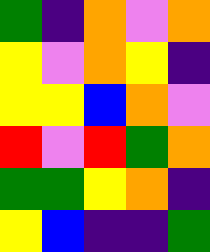[["green", "indigo", "orange", "violet", "orange"], ["yellow", "violet", "orange", "yellow", "indigo"], ["yellow", "yellow", "blue", "orange", "violet"], ["red", "violet", "red", "green", "orange"], ["green", "green", "yellow", "orange", "indigo"], ["yellow", "blue", "indigo", "indigo", "green"]]